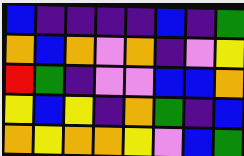[["blue", "indigo", "indigo", "indigo", "indigo", "blue", "indigo", "green"], ["orange", "blue", "orange", "violet", "orange", "indigo", "violet", "yellow"], ["red", "green", "indigo", "violet", "violet", "blue", "blue", "orange"], ["yellow", "blue", "yellow", "indigo", "orange", "green", "indigo", "blue"], ["orange", "yellow", "orange", "orange", "yellow", "violet", "blue", "green"]]